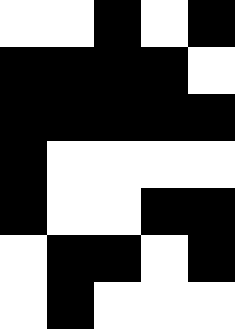[["white", "white", "black", "white", "black"], ["black", "black", "black", "black", "white"], ["black", "black", "black", "black", "black"], ["black", "white", "white", "white", "white"], ["black", "white", "white", "black", "black"], ["white", "black", "black", "white", "black"], ["white", "black", "white", "white", "white"]]